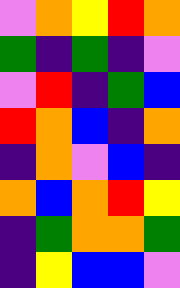[["violet", "orange", "yellow", "red", "orange"], ["green", "indigo", "green", "indigo", "violet"], ["violet", "red", "indigo", "green", "blue"], ["red", "orange", "blue", "indigo", "orange"], ["indigo", "orange", "violet", "blue", "indigo"], ["orange", "blue", "orange", "red", "yellow"], ["indigo", "green", "orange", "orange", "green"], ["indigo", "yellow", "blue", "blue", "violet"]]